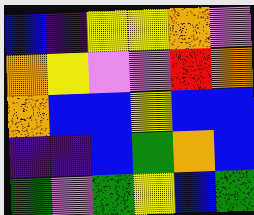[["blue", "indigo", "yellow", "yellow", "orange", "violet"], ["orange", "yellow", "violet", "violet", "red", "orange"], ["orange", "blue", "blue", "yellow", "blue", "blue"], ["indigo", "indigo", "blue", "green", "orange", "blue"], ["green", "violet", "green", "yellow", "blue", "green"]]